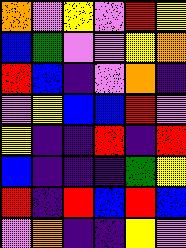[["orange", "violet", "yellow", "violet", "red", "yellow"], ["blue", "green", "violet", "violet", "yellow", "orange"], ["red", "blue", "indigo", "violet", "orange", "indigo"], ["violet", "yellow", "blue", "blue", "red", "violet"], ["yellow", "indigo", "indigo", "red", "indigo", "red"], ["blue", "indigo", "indigo", "indigo", "green", "yellow"], ["red", "indigo", "red", "blue", "red", "blue"], ["violet", "orange", "indigo", "indigo", "yellow", "violet"]]